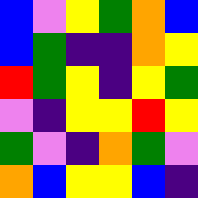[["blue", "violet", "yellow", "green", "orange", "blue"], ["blue", "green", "indigo", "indigo", "orange", "yellow"], ["red", "green", "yellow", "indigo", "yellow", "green"], ["violet", "indigo", "yellow", "yellow", "red", "yellow"], ["green", "violet", "indigo", "orange", "green", "violet"], ["orange", "blue", "yellow", "yellow", "blue", "indigo"]]